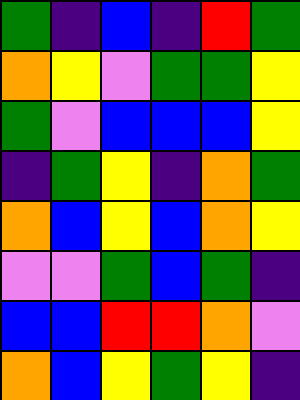[["green", "indigo", "blue", "indigo", "red", "green"], ["orange", "yellow", "violet", "green", "green", "yellow"], ["green", "violet", "blue", "blue", "blue", "yellow"], ["indigo", "green", "yellow", "indigo", "orange", "green"], ["orange", "blue", "yellow", "blue", "orange", "yellow"], ["violet", "violet", "green", "blue", "green", "indigo"], ["blue", "blue", "red", "red", "orange", "violet"], ["orange", "blue", "yellow", "green", "yellow", "indigo"]]